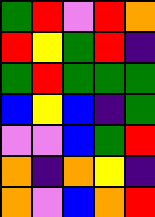[["green", "red", "violet", "red", "orange"], ["red", "yellow", "green", "red", "indigo"], ["green", "red", "green", "green", "green"], ["blue", "yellow", "blue", "indigo", "green"], ["violet", "violet", "blue", "green", "red"], ["orange", "indigo", "orange", "yellow", "indigo"], ["orange", "violet", "blue", "orange", "red"]]